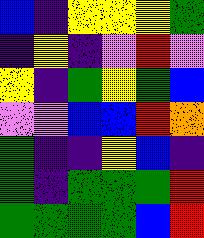[["blue", "indigo", "yellow", "yellow", "yellow", "green"], ["indigo", "yellow", "indigo", "violet", "red", "violet"], ["yellow", "indigo", "green", "yellow", "green", "blue"], ["violet", "violet", "blue", "blue", "red", "orange"], ["green", "indigo", "indigo", "yellow", "blue", "indigo"], ["green", "indigo", "green", "green", "green", "red"], ["green", "green", "green", "green", "blue", "red"]]